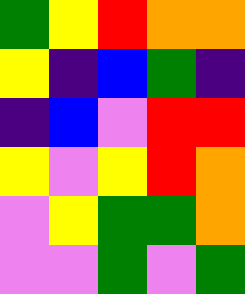[["green", "yellow", "red", "orange", "orange"], ["yellow", "indigo", "blue", "green", "indigo"], ["indigo", "blue", "violet", "red", "red"], ["yellow", "violet", "yellow", "red", "orange"], ["violet", "yellow", "green", "green", "orange"], ["violet", "violet", "green", "violet", "green"]]